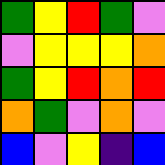[["green", "yellow", "red", "green", "violet"], ["violet", "yellow", "yellow", "yellow", "orange"], ["green", "yellow", "red", "orange", "red"], ["orange", "green", "violet", "orange", "violet"], ["blue", "violet", "yellow", "indigo", "blue"]]